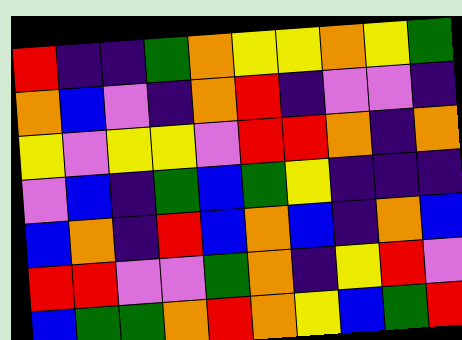[["red", "indigo", "indigo", "green", "orange", "yellow", "yellow", "orange", "yellow", "green"], ["orange", "blue", "violet", "indigo", "orange", "red", "indigo", "violet", "violet", "indigo"], ["yellow", "violet", "yellow", "yellow", "violet", "red", "red", "orange", "indigo", "orange"], ["violet", "blue", "indigo", "green", "blue", "green", "yellow", "indigo", "indigo", "indigo"], ["blue", "orange", "indigo", "red", "blue", "orange", "blue", "indigo", "orange", "blue"], ["red", "red", "violet", "violet", "green", "orange", "indigo", "yellow", "red", "violet"], ["blue", "green", "green", "orange", "red", "orange", "yellow", "blue", "green", "red"]]